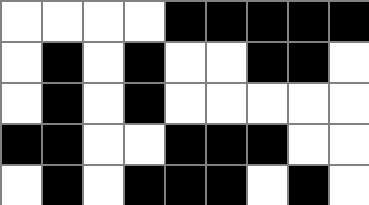[["white", "white", "white", "white", "black", "black", "black", "black", "black"], ["white", "black", "white", "black", "white", "white", "black", "black", "white"], ["white", "black", "white", "black", "white", "white", "white", "white", "white"], ["black", "black", "white", "white", "black", "black", "black", "white", "white"], ["white", "black", "white", "black", "black", "black", "white", "black", "white"]]